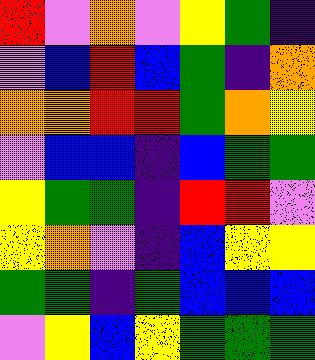[["red", "violet", "orange", "violet", "yellow", "green", "indigo"], ["violet", "blue", "red", "blue", "green", "indigo", "orange"], ["orange", "orange", "red", "red", "green", "orange", "yellow"], ["violet", "blue", "blue", "indigo", "blue", "green", "green"], ["yellow", "green", "green", "indigo", "red", "red", "violet"], ["yellow", "orange", "violet", "indigo", "blue", "yellow", "yellow"], ["green", "green", "indigo", "green", "blue", "blue", "blue"], ["violet", "yellow", "blue", "yellow", "green", "green", "green"]]